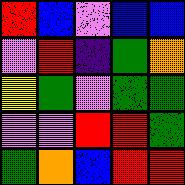[["red", "blue", "violet", "blue", "blue"], ["violet", "red", "indigo", "green", "orange"], ["yellow", "green", "violet", "green", "green"], ["violet", "violet", "red", "red", "green"], ["green", "orange", "blue", "red", "red"]]